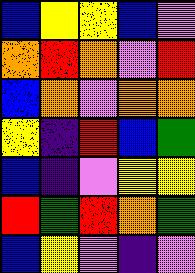[["blue", "yellow", "yellow", "blue", "violet"], ["orange", "red", "orange", "violet", "red"], ["blue", "orange", "violet", "orange", "orange"], ["yellow", "indigo", "red", "blue", "green"], ["blue", "indigo", "violet", "yellow", "yellow"], ["red", "green", "red", "orange", "green"], ["blue", "yellow", "violet", "indigo", "violet"]]